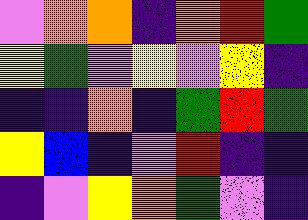[["violet", "orange", "orange", "indigo", "orange", "red", "green"], ["yellow", "green", "violet", "yellow", "violet", "yellow", "indigo"], ["indigo", "indigo", "orange", "indigo", "green", "red", "green"], ["yellow", "blue", "indigo", "violet", "red", "indigo", "indigo"], ["indigo", "violet", "yellow", "orange", "green", "violet", "indigo"]]